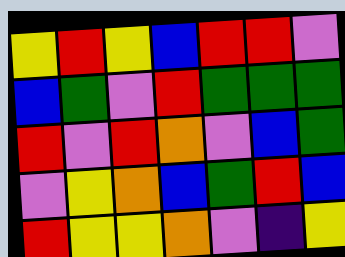[["yellow", "red", "yellow", "blue", "red", "red", "violet"], ["blue", "green", "violet", "red", "green", "green", "green"], ["red", "violet", "red", "orange", "violet", "blue", "green"], ["violet", "yellow", "orange", "blue", "green", "red", "blue"], ["red", "yellow", "yellow", "orange", "violet", "indigo", "yellow"]]